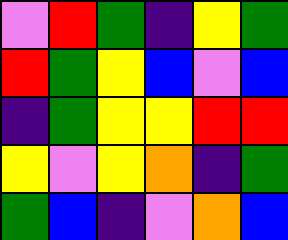[["violet", "red", "green", "indigo", "yellow", "green"], ["red", "green", "yellow", "blue", "violet", "blue"], ["indigo", "green", "yellow", "yellow", "red", "red"], ["yellow", "violet", "yellow", "orange", "indigo", "green"], ["green", "blue", "indigo", "violet", "orange", "blue"]]